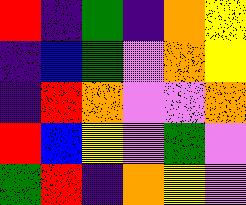[["red", "indigo", "green", "indigo", "orange", "yellow"], ["indigo", "blue", "green", "violet", "orange", "yellow"], ["indigo", "red", "orange", "violet", "violet", "orange"], ["red", "blue", "yellow", "violet", "green", "violet"], ["green", "red", "indigo", "orange", "yellow", "violet"]]